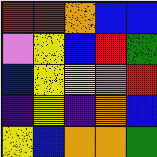[["red", "red", "orange", "blue", "blue"], ["violet", "yellow", "blue", "red", "green"], ["blue", "yellow", "yellow", "violet", "red"], ["indigo", "yellow", "indigo", "orange", "blue"], ["yellow", "blue", "orange", "orange", "green"]]